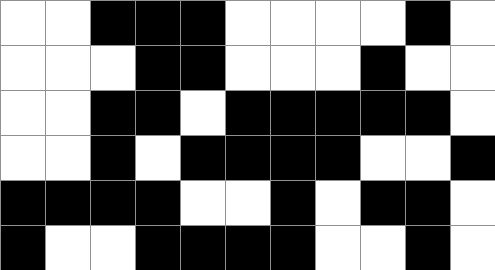[["white", "white", "black", "black", "black", "white", "white", "white", "white", "black", "white"], ["white", "white", "white", "black", "black", "white", "white", "white", "black", "white", "white"], ["white", "white", "black", "black", "white", "black", "black", "black", "black", "black", "white"], ["white", "white", "black", "white", "black", "black", "black", "black", "white", "white", "black"], ["black", "black", "black", "black", "white", "white", "black", "white", "black", "black", "white"], ["black", "white", "white", "black", "black", "black", "black", "white", "white", "black", "white"]]